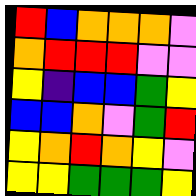[["red", "blue", "orange", "orange", "orange", "violet"], ["orange", "red", "red", "red", "violet", "violet"], ["yellow", "indigo", "blue", "blue", "green", "yellow"], ["blue", "blue", "orange", "violet", "green", "red"], ["yellow", "orange", "red", "orange", "yellow", "violet"], ["yellow", "yellow", "green", "green", "green", "yellow"]]